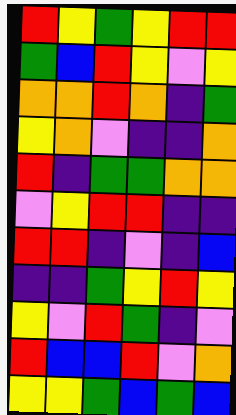[["red", "yellow", "green", "yellow", "red", "red"], ["green", "blue", "red", "yellow", "violet", "yellow"], ["orange", "orange", "red", "orange", "indigo", "green"], ["yellow", "orange", "violet", "indigo", "indigo", "orange"], ["red", "indigo", "green", "green", "orange", "orange"], ["violet", "yellow", "red", "red", "indigo", "indigo"], ["red", "red", "indigo", "violet", "indigo", "blue"], ["indigo", "indigo", "green", "yellow", "red", "yellow"], ["yellow", "violet", "red", "green", "indigo", "violet"], ["red", "blue", "blue", "red", "violet", "orange"], ["yellow", "yellow", "green", "blue", "green", "blue"]]